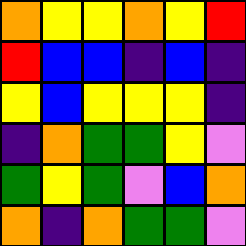[["orange", "yellow", "yellow", "orange", "yellow", "red"], ["red", "blue", "blue", "indigo", "blue", "indigo"], ["yellow", "blue", "yellow", "yellow", "yellow", "indigo"], ["indigo", "orange", "green", "green", "yellow", "violet"], ["green", "yellow", "green", "violet", "blue", "orange"], ["orange", "indigo", "orange", "green", "green", "violet"]]